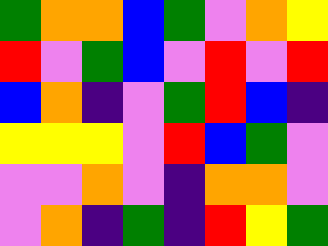[["green", "orange", "orange", "blue", "green", "violet", "orange", "yellow"], ["red", "violet", "green", "blue", "violet", "red", "violet", "red"], ["blue", "orange", "indigo", "violet", "green", "red", "blue", "indigo"], ["yellow", "yellow", "yellow", "violet", "red", "blue", "green", "violet"], ["violet", "violet", "orange", "violet", "indigo", "orange", "orange", "violet"], ["violet", "orange", "indigo", "green", "indigo", "red", "yellow", "green"]]